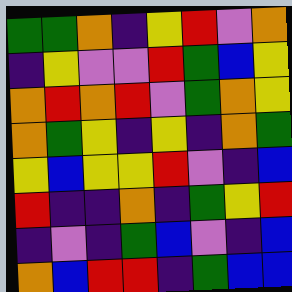[["green", "green", "orange", "indigo", "yellow", "red", "violet", "orange"], ["indigo", "yellow", "violet", "violet", "red", "green", "blue", "yellow"], ["orange", "red", "orange", "red", "violet", "green", "orange", "yellow"], ["orange", "green", "yellow", "indigo", "yellow", "indigo", "orange", "green"], ["yellow", "blue", "yellow", "yellow", "red", "violet", "indigo", "blue"], ["red", "indigo", "indigo", "orange", "indigo", "green", "yellow", "red"], ["indigo", "violet", "indigo", "green", "blue", "violet", "indigo", "blue"], ["orange", "blue", "red", "red", "indigo", "green", "blue", "blue"]]